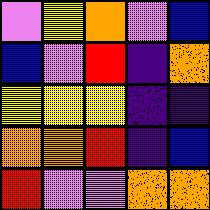[["violet", "yellow", "orange", "violet", "blue"], ["blue", "violet", "red", "indigo", "orange"], ["yellow", "yellow", "yellow", "indigo", "indigo"], ["orange", "orange", "red", "indigo", "blue"], ["red", "violet", "violet", "orange", "orange"]]